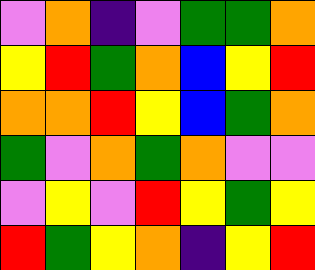[["violet", "orange", "indigo", "violet", "green", "green", "orange"], ["yellow", "red", "green", "orange", "blue", "yellow", "red"], ["orange", "orange", "red", "yellow", "blue", "green", "orange"], ["green", "violet", "orange", "green", "orange", "violet", "violet"], ["violet", "yellow", "violet", "red", "yellow", "green", "yellow"], ["red", "green", "yellow", "orange", "indigo", "yellow", "red"]]